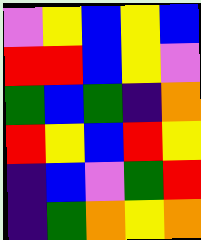[["violet", "yellow", "blue", "yellow", "blue"], ["red", "red", "blue", "yellow", "violet"], ["green", "blue", "green", "indigo", "orange"], ["red", "yellow", "blue", "red", "yellow"], ["indigo", "blue", "violet", "green", "red"], ["indigo", "green", "orange", "yellow", "orange"]]